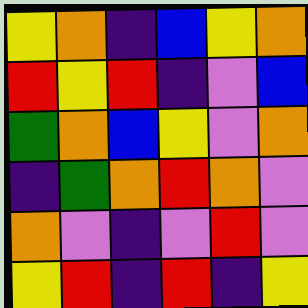[["yellow", "orange", "indigo", "blue", "yellow", "orange"], ["red", "yellow", "red", "indigo", "violet", "blue"], ["green", "orange", "blue", "yellow", "violet", "orange"], ["indigo", "green", "orange", "red", "orange", "violet"], ["orange", "violet", "indigo", "violet", "red", "violet"], ["yellow", "red", "indigo", "red", "indigo", "yellow"]]